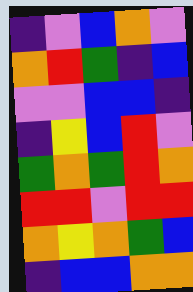[["indigo", "violet", "blue", "orange", "violet"], ["orange", "red", "green", "indigo", "blue"], ["violet", "violet", "blue", "blue", "indigo"], ["indigo", "yellow", "blue", "red", "violet"], ["green", "orange", "green", "red", "orange"], ["red", "red", "violet", "red", "red"], ["orange", "yellow", "orange", "green", "blue"], ["indigo", "blue", "blue", "orange", "orange"]]